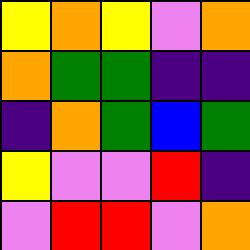[["yellow", "orange", "yellow", "violet", "orange"], ["orange", "green", "green", "indigo", "indigo"], ["indigo", "orange", "green", "blue", "green"], ["yellow", "violet", "violet", "red", "indigo"], ["violet", "red", "red", "violet", "orange"]]